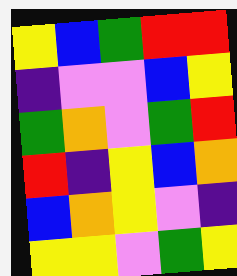[["yellow", "blue", "green", "red", "red"], ["indigo", "violet", "violet", "blue", "yellow"], ["green", "orange", "violet", "green", "red"], ["red", "indigo", "yellow", "blue", "orange"], ["blue", "orange", "yellow", "violet", "indigo"], ["yellow", "yellow", "violet", "green", "yellow"]]